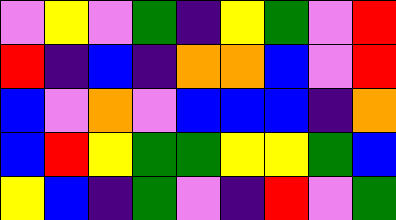[["violet", "yellow", "violet", "green", "indigo", "yellow", "green", "violet", "red"], ["red", "indigo", "blue", "indigo", "orange", "orange", "blue", "violet", "red"], ["blue", "violet", "orange", "violet", "blue", "blue", "blue", "indigo", "orange"], ["blue", "red", "yellow", "green", "green", "yellow", "yellow", "green", "blue"], ["yellow", "blue", "indigo", "green", "violet", "indigo", "red", "violet", "green"]]